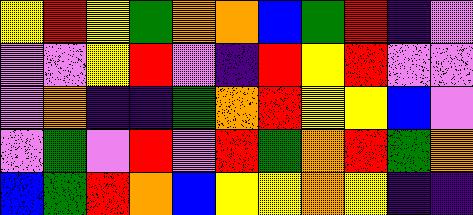[["yellow", "red", "yellow", "green", "orange", "orange", "blue", "green", "red", "indigo", "violet"], ["violet", "violet", "yellow", "red", "violet", "indigo", "red", "yellow", "red", "violet", "violet"], ["violet", "orange", "indigo", "indigo", "green", "orange", "red", "yellow", "yellow", "blue", "violet"], ["violet", "green", "violet", "red", "violet", "red", "green", "orange", "red", "green", "orange"], ["blue", "green", "red", "orange", "blue", "yellow", "yellow", "orange", "yellow", "indigo", "indigo"]]